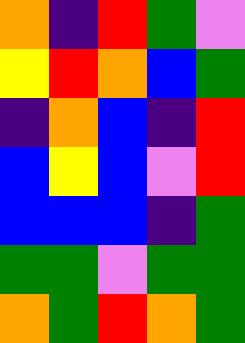[["orange", "indigo", "red", "green", "violet"], ["yellow", "red", "orange", "blue", "green"], ["indigo", "orange", "blue", "indigo", "red"], ["blue", "yellow", "blue", "violet", "red"], ["blue", "blue", "blue", "indigo", "green"], ["green", "green", "violet", "green", "green"], ["orange", "green", "red", "orange", "green"]]